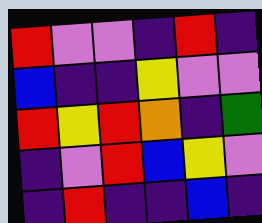[["red", "violet", "violet", "indigo", "red", "indigo"], ["blue", "indigo", "indigo", "yellow", "violet", "violet"], ["red", "yellow", "red", "orange", "indigo", "green"], ["indigo", "violet", "red", "blue", "yellow", "violet"], ["indigo", "red", "indigo", "indigo", "blue", "indigo"]]